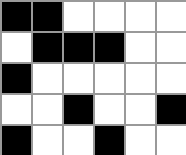[["black", "black", "white", "white", "white", "white"], ["white", "black", "black", "black", "white", "white"], ["black", "white", "white", "white", "white", "white"], ["white", "white", "black", "white", "white", "black"], ["black", "white", "white", "black", "white", "white"]]